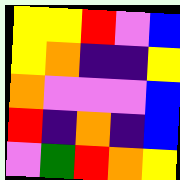[["yellow", "yellow", "red", "violet", "blue"], ["yellow", "orange", "indigo", "indigo", "yellow"], ["orange", "violet", "violet", "violet", "blue"], ["red", "indigo", "orange", "indigo", "blue"], ["violet", "green", "red", "orange", "yellow"]]